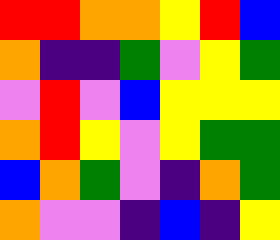[["red", "red", "orange", "orange", "yellow", "red", "blue"], ["orange", "indigo", "indigo", "green", "violet", "yellow", "green"], ["violet", "red", "violet", "blue", "yellow", "yellow", "yellow"], ["orange", "red", "yellow", "violet", "yellow", "green", "green"], ["blue", "orange", "green", "violet", "indigo", "orange", "green"], ["orange", "violet", "violet", "indigo", "blue", "indigo", "yellow"]]